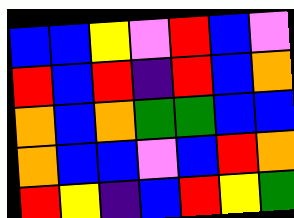[["blue", "blue", "yellow", "violet", "red", "blue", "violet"], ["red", "blue", "red", "indigo", "red", "blue", "orange"], ["orange", "blue", "orange", "green", "green", "blue", "blue"], ["orange", "blue", "blue", "violet", "blue", "red", "orange"], ["red", "yellow", "indigo", "blue", "red", "yellow", "green"]]